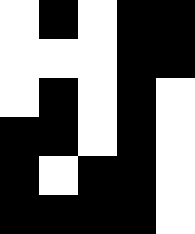[["white", "black", "white", "black", "black"], ["white", "white", "white", "black", "black"], ["white", "black", "white", "black", "white"], ["black", "black", "white", "black", "white"], ["black", "white", "black", "black", "white"], ["black", "black", "black", "black", "white"]]